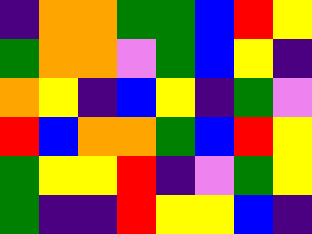[["indigo", "orange", "orange", "green", "green", "blue", "red", "yellow"], ["green", "orange", "orange", "violet", "green", "blue", "yellow", "indigo"], ["orange", "yellow", "indigo", "blue", "yellow", "indigo", "green", "violet"], ["red", "blue", "orange", "orange", "green", "blue", "red", "yellow"], ["green", "yellow", "yellow", "red", "indigo", "violet", "green", "yellow"], ["green", "indigo", "indigo", "red", "yellow", "yellow", "blue", "indigo"]]